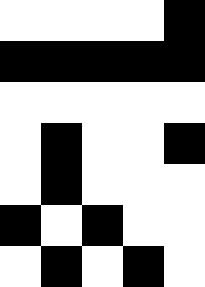[["white", "white", "white", "white", "black"], ["black", "black", "black", "black", "black"], ["white", "white", "white", "white", "white"], ["white", "black", "white", "white", "black"], ["white", "black", "white", "white", "white"], ["black", "white", "black", "white", "white"], ["white", "black", "white", "black", "white"]]